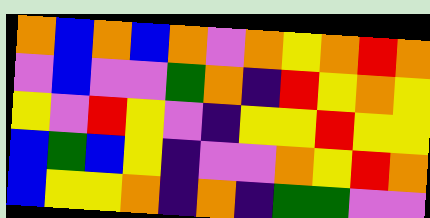[["orange", "blue", "orange", "blue", "orange", "violet", "orange", "yellow", "orange", "red", "orange"], ["violet", "blue", "violet", "violet", "green", "orange", "indigo", "red", "yellow", "orange", "yellow"], ["yellow", "violet", "red", "yellow", "violet", "indigo", "yellow", "yellow", "red", "yellow", "yellow"], ["blue", "green", "blue", "yellow", "indigo", "violet", "violet", "orange", "yellow", "red", "orange"], ["blue", "yellow", "yellow", "orange", "indigo", "orange", "indigo", "green", "green", "violet", "violet"]]